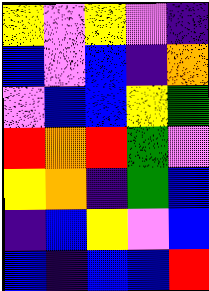[["yellow", "violet", "yellow", "violet", "indigo"], ["blue", "violet", "blue", "indigo", "orange"], ["violet", "blue", "blue", "yellow", "green"], ["red", "orange", "red", "green", "violet"], ["yellow", "orange", "indigo", "green", "blue"], ["indigo", "blue", "yellow", "violet", "blue"], ["blue", "indigo", "blue", "blue", "red"]]